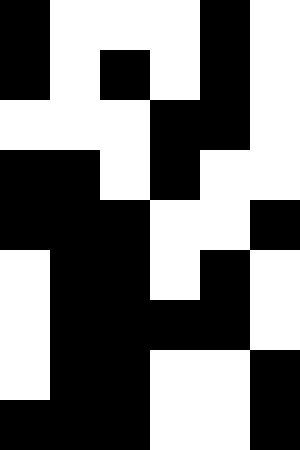[["black", "white", "white", "white", "black", "white"], ["black", "white", "black", "white", "black", "white"], ["white", "white", "white", "black", "black", "white"], ["black", "black", "white", "black", "white", "white"], ["black", "black", "black", "white", "white", "black"], ["white", "black", "black", "white", "black", "white"], ["white", "black", "black", "black", "black", "white"], ["white", "black", "black", "white", "white", "black"], ["black", "black", "black", "white", "white", "black"]]